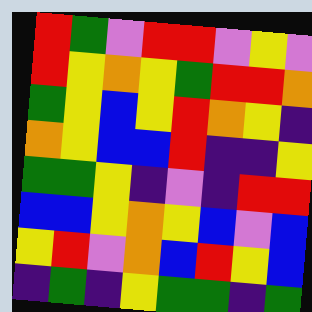[["red", "green", "violet", "red", "red", "violet", "yellow", "violet"], ["red", "yellow", "orange", "yellow", "green", "red", "red", "orange"], ["green", "yellow", "blue", "yellow", "red", "orange", "yellow", "indigo"], ["orange", "yellow", "blue", "blue", "red", "indigo", "indigo", "yellow"], ["green", "green", "yellow", "indigo", "violet", "indigo", "red", "red"], ["blue", "blue", "yellow", "orange", "yellow", "blue", "violet", "blue"], ["yellow", "red", "violet", "orange", "blue", "red", "yellow", "blue"], ["indigo", "green", "indigo", "yellow", "green", "green", "indigo", "green"]]